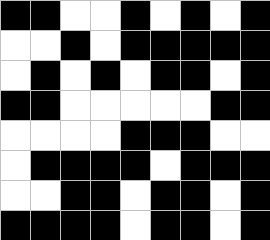[["black", "black", "white", "white", "black", "white", "black", "white", "black"], ["white", "white", "black", "white", "black", "black", "black", "black", "black"], ["white", "black", "white", "black", "white", "black", "black", "white", "black"], ["black", "black", "white", "white", "white", "white", "white", "black", "black"], ["white", "white", "white", "white", "black", "black", "black", "white", "white"], ["white", "black", "black", "black", "black", "white", "black", "black", "black"], ["white", "white", "black", "black", "white", "black", "black", "white", "black"], ["black", "black", "black", "black", "white", "black", "black", "white", "black"]]